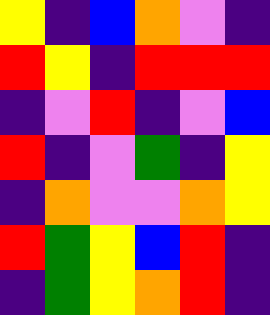[["yellow", "indigo", "blue", "orange", "violet", "indigo"], ["red", "yellow", "indigo", "red", "red", "red"], ["indigo", "violet", "red", "indigo", "violet", "blue"], ["red", "indigo", "violet", "green", "indigo", "yellow"], ["indigo", "orange", "violet", "violet", "orange", "yellow"], ["red", "green", "yellow", "blue", "red", "indigo"], ["indigo", "green", "yellow", "orange", "red", "indigo"]]